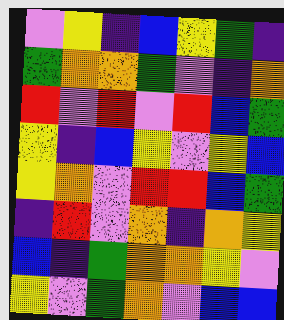[["violet", "yellow", "indigo", "blue", "yellow", "green", "indigo"], ["green", "orange", "orange", "green", "violet", "indigo", "orange"], ["red", "violet", "red", "violet", "red", "blue", "green"], ["yellow", "indigo", "blue", "yellow", "violet", "yellow", "blue"], ["yellow", "orange", "violet", "red", "red", "blue", "green"], ["indigo", "red", "violet", "orange", "indigo", "orange", "yellow"], ["blue", "indigo", "green", "orange", "orange", "yellow", "violet"], ["yellow", "violet", "green", "orange", "violet", "blue", "blue"]]